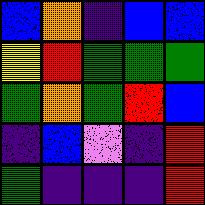[["blue", "orange", "indigo", "blue", "blue"], ["yellow", "red", "green", "green", "green"], ["green", "orange", "green", "red", "blue"], ["indigo", "blue", "violet", "indigo", "red"], ["green", "indigo", "indigo", "indigo", "red"]]